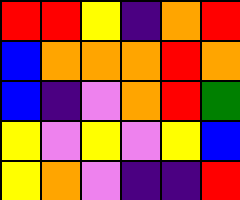[["red", "red", "yellow", "indigo", "orange", "red"], ["blue", "orange", "orange", "orange", "red", "orange"], ["blue", "indigo", "violet", "orange", "red", "green"], ["yellow", "violet", "yellow", "violet", "yellow", "blue"], ["yellow", "orange", "violet", "indigo", "indigo", "red"]]